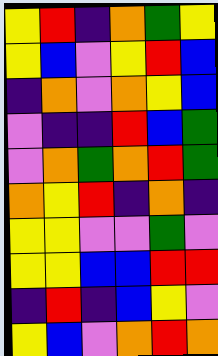[["yellow", "red", "indigo", "orange", "green", "yellow"], ["yellow", "blue", "violet", "yellow", "red", "blue"], ["indigo", "orange", "violet", "orange", "yellow", "blue"], ["violet", "indigo", "indigo", "red", "blue", "green"], ["violet", "orange", "green", "orange", "red", "green"], ["orange", "yellow", "red", "indigo", "orange", "indigo"], ["yellow", "yellow", "violet", "violet", "green", "violet"], ["yellow", "yellow", "blue", "blue", "red", "red"], ["indigo", "red", "indigo", "blue", "yellow", "violet"], ["yellow", "blue", "violet", "orange", "red", "orange"]]